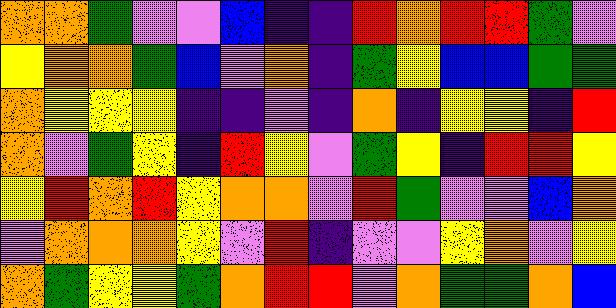[["orange", "orange", "green", "violet", "violet", "blue", "indigo", "indigo", "red", "orange", "red", "red", "green", "violet"], ["yellow", "orange", "orange", "green", "blue", "violet", "orange", "indigo", "green", "yellow", "blue", "blue", "green", "green"], ["orange", "yellow", "yellow", "yellow", "indigo", "indigo", "violet", "indigo", "orange", "indigo", "yellow", "yellow", "indigo", "red"], ["orange", "violet", "green", "yellow", "indigo", "red", "yellow", "violet", "green", "yellow", "indigo", "red", "red", "yellow"], ["yellow", "red", "orange", "red", "yellow", "orange", "orange", "violet", "red", "green", "violet", "violet", "blue", "orange"], ["violet", "orange", "orange", "orange", "yellow", "violet", "red", "indigo", "violet", "violet", "yellow", "orange", "violet", "yellow"], ["orange", "green", "yellow", "yellow", "green", "orange", "red", "red", "violet", "orange", "green", "green", "orange", "blue"]]